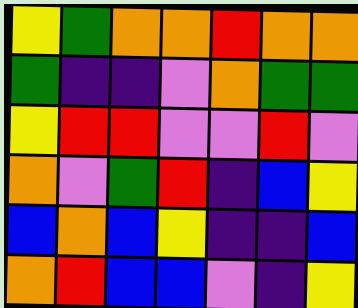[["yellow", "green", "orange", "orange", "red", "orange", "orange"], ["green", "indigo", "indigo", "violet", "orange", "green", "green"], ["yellow", "red", "red", "violet", "violet", "red", "violet"], ["orange", "violet", "green", "red", "indigo", "blue", "yellow"], ["blue", "orange", "blue", "yellow", "indigo", "indigo", "blue"], ["orange", "red", "blue", "blue", "violet", "indigo", "yellow"]]